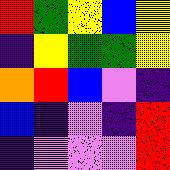[["red", "green", "yellow", "blue", "yellow"], ["indigo", "yellow", "green", "green", "yellow"], ["orange", "red", "blue", "violet", "indigo"], ["blue", "indigo", "violet", "indigo", "red"], ["indigo", "violet", "violet", "violet", "red"]]